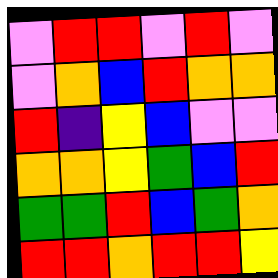[["violet", "red", "red", "violet", "red", "violet"], ["violet", "orange", "blue", "red", "orange", "orange"], ["red", "indigo", "yellow", "blue", "violet", "violet"], ["orange", "orange", "yellow", "green", "blue", "red"], ["green", "green", "red", "blue", "green", "orange"], ["red", "red", "orange", "red", "red", "yellow"]]